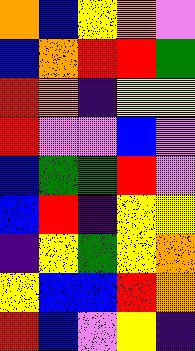[["orange", "blue", "yellow", "orange", "violet"], ["blue", "orange", "red", "red", "green"], ["red", "orange", "indigo", "yellow", "yellow"], ["red", "violet", "violet", "blue", "violet"], ["blue", "green", "green", "red", "violet"], ["blue", "red", "indigo", "yellow", "yellow"], ["indigo", "yellow", "green", "yellow", "orange"], ["yellow", "blue", "blue", "red", "orange"], ["red", "blue", "violet", "yellow", "indigo"]]